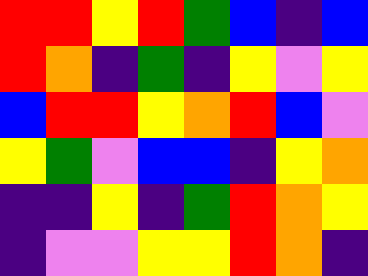[["red", "red", "yellow", "red", "green", "blue", "indigo", "blue"], ["red", "orange", "indigo", "green", "indigo", "yellow", "violet", "yellow"], ["blue", "red", "red", "yellow", "orange", "red", "blue", "violet"], ["yellow", "green", "violet", "blue", "blue", "indigo", "yellow", "orange"], ["indigo", "indigo", "yellow", "indigo", "green", "red", "orange", "yellow"], ["indigo", "violet", "violet", "yellow", "yellow", "red", "orange", "indigo"]]